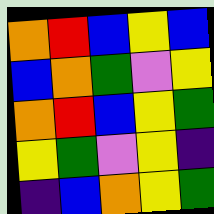[["orange", "red", "blue", "yellow", "blue"], ["blue", "orange", "green", "violet", "yellow"], ["orange", "red", "blue", "yellow", "green"], ["yellow", "green", "violet", "yellow", "indigo"], ["indigo", "blue", "orange", "yellow", "green"]]